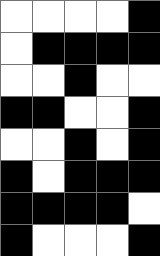[["white", "white", "white", "white", "black"], ["white", "black", "black", "black", "black"], ["white", "white", "black", "white", "white"], ["black", "black", "white", "white", "black"], ["white", "white", "black", "white", "black"], ["black", "white", "black", "black", "black"], ["black", "black", "black", "black", "white"], ["black", "white", "white", "white", "black"]]